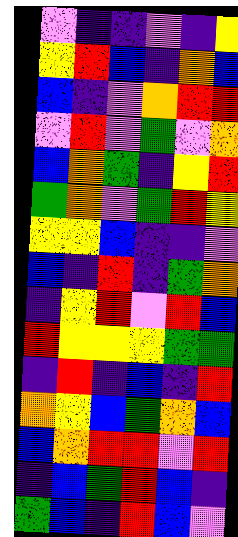[["violet", "indigo", "indigo", "violet", "indigo", "yellow"], ["yellow", "red", "blue", "indigo", "orange", "blue"], ["blue", "indigo", "violet", "orange", "red", "red"], ["violet", "red", "violet", "green", "violet", "orange"], ["blue", "orange", "green", "indigo", "yellow", "red"], ["green", "orange", "violet", "green", "red", "yellow"], ["yellow", "yellow", "blue", "indigo", "indigo", "violet"], ["blue", "indigo", "red", "indigo", "green", "orange"], ["indigo", "yellow", "red", "violet", "red", "blue"], ["red", "yellow", "yellow", "yellow", "green", "green"], ["indigo", "red", "indigo", "blue", "indigo", "red"], ["orange", "yellow", "blue", "green", "orange", "blue"], ["blue", "orange", "red", "red", "violet", "red"], ["indigo", "blue", "green", "red", "blue", "indigo"], ["green", "blue", "indigo", "red", "blue", "violet"]]